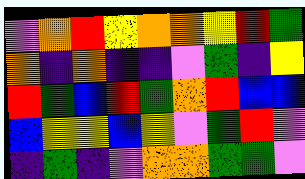[["violet", "orange", "red", "yellow", "orange", "orange", "yellow", "red", "green"], ["orange", "indigo", "orange", "indigo", "indigo", "violet", "green", "indigo", "yellow"], ["red", "green", "blue", "red", "green", "orange", "red", "blue", "blue"], ["blue", "yellow", "yellow", "blue", "yellow", "violet", "green", "red", "violet"], ["indigo", "green", "indigo", "violet", "orange", "orange", "green", "green", "violet"]]